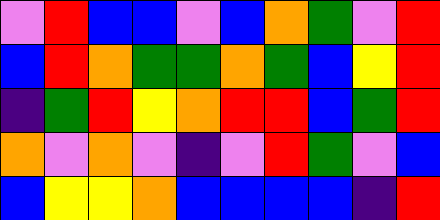[["violet", "red", "blue", "blue", "violet", "blue", "orange", "green", "violet", "red"], ["blue", "red", "orange", "green", "green", "orange", "green", "blue", "yellow", "red"], ["indigo", "green", "red", "yellow", "orange", "red", "red", "blue", "green", "red"], ["orange", "violet", "orange", "violet", "indigo", "violet", "red", "green", "violet", "blue"], ["blue", "yellow", "yellow", "orange", "blue", "blue", "blue", "blue", "indigo", "red"]]